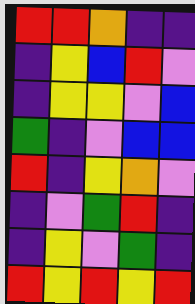[["red", "red", "orange", "indigo", "indigo"], ["indigo", "yellow", "blue", "red", "violet"], ["indigo", "yellow", "yellow", "violet", "blue"], ["green", "indigo", "violet", "blue", "blue"], ["red", "indigo", "yellow", "orange", "violet"], ["indigo", "violet", "green", "red", "indigo"], ["indigo", "yellow", "violet", "green", "indigo"], ["red", "yellow", "red", "yellow", "red"]]